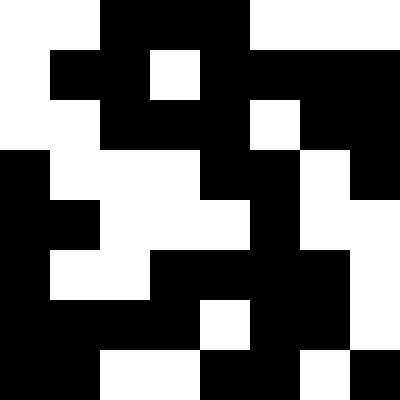[["white", "white", "black", "black", "black", "white", "white", "white"], ["white", "black", "black", "white", "black", "black", "black", "black"], ["white", "white", "black", "black", "black", "white", "black", "black"], ["black", "white", "white", "white", "black", "black", "white", "black"], ["black", "black", "white", "white", "white", "black", "white", "white"], ["black", "white", "white", "black", "black", "black", "black", "white"], ["black", "black", "black", "black", "white", "black", "black", "white"], ["black", "black", "white", "white", "black", "black", "white", "black"]]